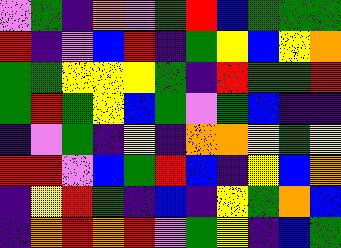[["violet", "green", "indigo", "orange", "violet", "green", "red", "blue", "green", "green", "green"], ["red", "indigo", "violet", "blue", "red", "indigo", "green", "yellow", "blue", "yellow", "orange"], ["green", "green", "yellow", "yellow", "yellow", "green", "indigo", "red", "green", "green", "red"], ["green", "red", "green", "yellow", "blue", "green", "violet", "green", "blue", "indigo", "indigo"], ["indigo", "violet", "green", "indigo", "yellow", "indigo", "orange", "orange", "yellow", "green", "yellow"], ["red", "red", "violet", "blue", "green", "red", "blue", "indigo", "yellow", "blue", "orange"], ["indigo", "yellow", "red", "green", "indigo", "blue", "indigo", "yellow", "green", "orange", "blue"], ["indigo", "orange", "red", "orange", "red", "violet", "green", "yellow", "indigo", "blue", "green"]]